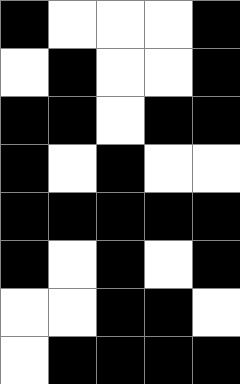[["black", "white", "white", "white", "black"], ["white", "black", "white", "white", "black"], ["black", "black", "white", "black", "black"], ["black", "white", "black", "white", "white"], ["black", "black", "black", "black", "black"], ["black", "white", "black", "white", "black"], ["white", "white", "black", "black", "white"], ["white", "black", "black", "black", "black"]]